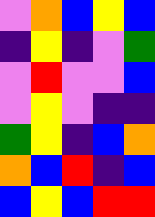[["violet", "orange", "blue", "yellow", "blue"], ["indigo", "yellow", "indigo", "violet", "green"], ["violet", "red", "violet", "violet", "blue"], ["violet", "yellow", "violet", "indigo", "indigo"], ["green", "yellow", "indigo", "blue", "orange"], ["orange", "blue", "red", "indigo", "blue"], ["blue", "yellow", "blue", "red", "red"]]